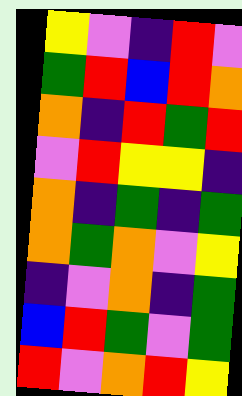[["yellow", "violet", "indigo", "red", "violet"], ["green", "red", "blue", "red", "orange"], ["orange", "indigo", "red", "green", "red"], ["violet", "red", "yellow", "yellow", "indigo"], ["orange", "indigo", "green", "indigo", "green"], ["orange", "green", "orange", "violet", "yellow"], ["indigo", "violet", "orange", "indigo", "green"], ["blue", "red", "green", "violet", "green"], ["red", "violet", "orange", "red", "yellow"]]